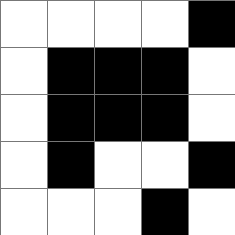[["white", "white", "white", "white", "black"], ["white", "black", "black", "black", "white"], ["white", "black", "black", "black", "white"], ["white", "black", "white", "white", "black"], ["white", "white", "white", "black", "white"]]